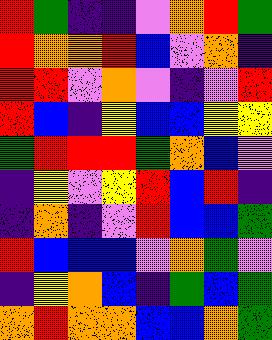[["red", "green", "indigo", "indigo", "violet", "orange", "red", "green"], ["red", "orange", "orange", "red", "blue", "violet", "orange", "indigo"], ["red", "red", "violet", "orange", "violet", "indigo", "violet", "red"], ["red", "blue", "indigo", "yellow", "blue", "blue", "yellow", "yellow"], ["green", "red", "red", "red", "green", "orange", "blue", "violet"], ["indigo", "yellow", "violet", "yellow", "red", "blue", "red", "indigo"], ["indigo", "orange", "indigo", "violet", "red", "blue", "blue", "green"], ["red", "blue", "blue", "blue", "violet", "orange", "green", "violet"], ["indigo", "yellow", "orange", "blue", "indigo", "green", "blue", "green"], ["orange", "red", "orange", "orange", "blue", "blue", "orange", "green"]]